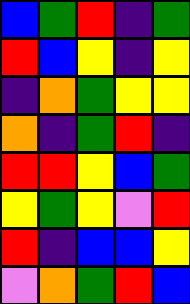[["blue", "green", "red", "indigo", "green"], ["red", "blue", "yellow", "indigo", "yellow"], ["indigo", "orange", "green", "yellow", "yellow"], ["orange", "indigo", "green", "red", "indigo"], ["red", "red", "yellow", "blue", "green"], ["yellow", "green", "yellow", "violet", "red"], ["red", "indigo", "blue", "blue", "yellow"], ["violet", "orange", "green", "red", "blue"]]